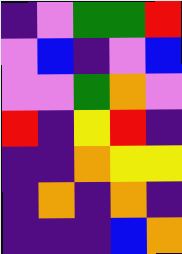[["indigo", "violet", "green", "green", "red"], ["violet", "blue", "indigo", "violet", "blue"], ["violet", "violet", "green", "orange", "violet"], ["red", "indigo", "yellow", "red", "indigo"], ["indigo", "indigo", "orange", "yellow", "yellow"], ["indigo", "orange", "indigo", "orange", "indigo"], ["indigo", "indigo", "indigo", "blue", "orange"]]